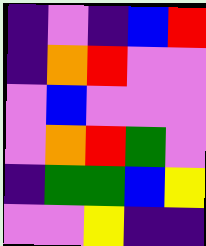[["indigo", "violet", "indigo", "blue", "red"], ["indigo", "orange", "red", "violet", "violet"], ["violet", "blue", "violet", "violet", "violet"], ["violet", "orange", "red", "green", "violet"], ["indigo", "green", "green", "blue", "yellow"], ["violet", "violet", "yellow", "indigo", "indigo"]]